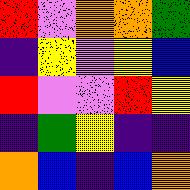[["red", "violet", "orange", "orange", "green"], ["indigo", "yellow", "violet", "yellow", "blue"], ["red", "violet", "violet", "red", "yellow"], ["indigo", "green", "yellow", "indigo", "indigo"], ["orange", "blue", "indigo", "blue", "orange"]]